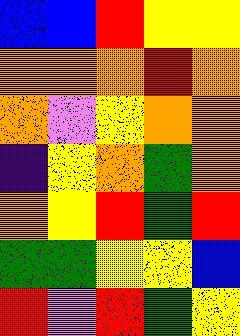[["blue", "blue", "red", "yellow", "yellow"], ["orange", "orange", "orange", "red", "orange"], ["orange", "violet", "yellow", "orange", "orange"], ["indigo", "yellow", "orange", "green", "orange"], ["orange", "yellow", "red", "green", "red"], ["green", "green", "yellow", "yellow", "blue"], ["red", "violet", "red", "green", "yellow"]]